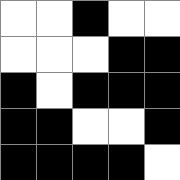[["white", "white", "black", "white", "white"], ["white", "white", "white", "black", "black"], ["black", "white", "black", "black", "black"], ["black", "black", "white", "white", "black"], ["black", "black", "black", "black", "white"]]